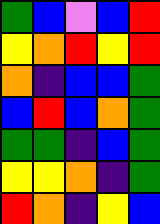[["green", "blue", "violet", "blue", "red"], ["yellow", "orange", "red", "yellow", "red"], ["orange", "indigo", "blue", "blue", "green"], ["blue", "red", "blue", "orange", "green"], ["green", "green", "indigo", "blue", "green"], ["yellow", "yellow", "orange", "indigo", "green"], ["red", "orange", "indigo", "yellow", "blue"]]